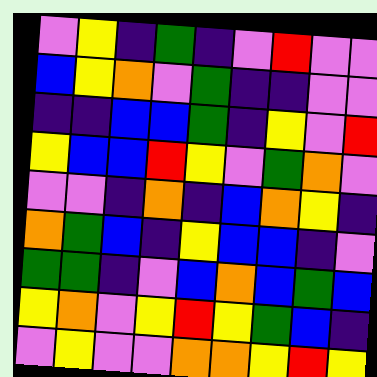[["violet", "yellow", "indigo", "green", "indigo", "violet", "red", "violet", "violet"], ["blue", "yellow", "orange", "violet", "green", "indigo", "indigo", "violet", "violet"], ["indigo", "indigo", "blue", "blue", "green", "indigo", "yellow", "violet", "red"], ["yellow", "blue", "blue", "red", "yellow", "violet", "green", "orange", "violet"], ["violet", "violet", "indigo", "orange", "indigo", "blue", "orange", "yellow", "indigo"], ["orange", "green", "blue", "indigo", "yellow", "blue", "blue", "indigo", "violet"], ["green", "green", "indigo", "violet", "blue", "orange", "blue", "green", "blue"], ["yellow", "orange", "violet", "yellow", "red", "yellow", "green", "blue", "indigo"], ["violet", "yellow", "violet", "violet", "orange", "orange", "yellow", "red", "yellow"]]